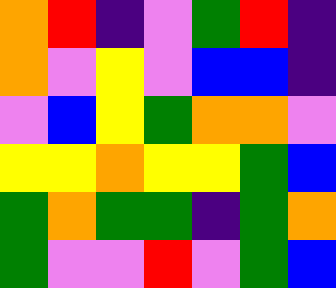[["orange", "red", "indigo", "violet", "green", "red", "indigo"], ["orange", "violet", "yellow", "violet", "blue", "blue", "indigo"], ["violet", "blue", "yellow", "green", "orange", "orange", "violet"], ["yellow", "yellow", "orange", "yellow", "yellow", "green", "blue"], ["green", "orange", "green", "green", "indigo", "green", "orange"], ["green", "violet", "violet", "red", "violet", "green", "blue"]]